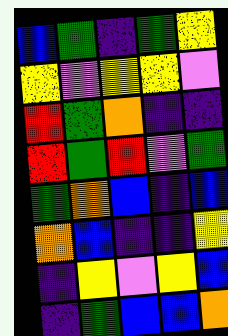[["blue", "green", "indigo", "green", "yellow"], ["yellow", "violet", "yellow", "yellow", "violet"], ["red", "green", "orange", "indigo", "indigo"], ["red", "green", "red", "violet", "green"], ["green", "orange", "blue", "indigo", "blue"], ["orange", "blue", "indigo", "indigo", "yellow"], ["indigo", "yellow", "violet", "yellow", "blue"], ["indigo", "green", "blue", "blue", "orange"]]